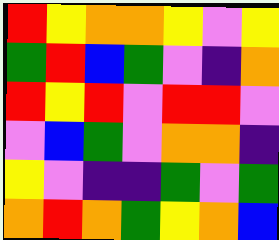[["red", "yellow", "orange", "orange", "yellow", "violet", "yellow"], ["green", "red", "blue", "green", "violet", "indigo", "orange"], ["red", "yellow", "red", "violet", "red", "red", "violet"], ["violet", "blue", "green", "violet", "orange", "orange", "indigo"], ["yellow", "violet", "indigo", "indigo", "green", "violet", "green"], ["orange", "red", "orange", "green", "yellow", "orange", "blue"]]